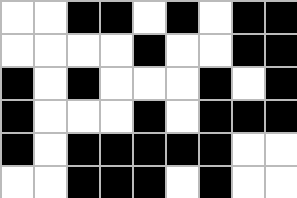[["white", "white", "black", "black", "white", "black", "white", "black", "black"], ["white", "white", "white", "white", "black", "white", "white", "black", "black"], ["black", "white", "black", "white", "white", "white", "black", "white", "black"], ["black", "white", "white", "white", "black", "white", "black", "black", "black"], ["black", "white", "black", "black", "black", "black", "black", "white", "white"], ["white", "white", "black", "black", "black", "white", "black", "white", "white"]]